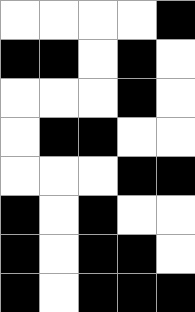[["white", "white", "white", "white", "black"], ["black", "black", "white", "black", "white"], ["white", "white", "white", "black", "white"], ["white", "black", "black", "white", "white"], ["white", "white", "white", "black", "black"], ["black", "white", "black", "white", "white"], ["black", "white", "black", "black", "white"], ["black", "white", "black", "black", "black"]]